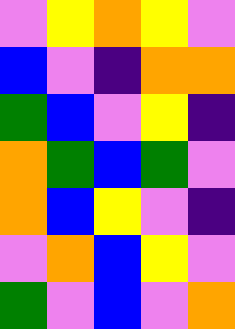[["violet", "yellow", "orange", "yellow", "violet"], ["blue", "violet", "indigo", "orange", "orange"], ["green", "blue", "violet", "yellow", "indigo"], ["orange", "green", "blue", "green", "violet"], ["orange", "blue", "yellow", "violet", "indigo"], ["violet", "orange", "blue", "yellow", "violet"], ["green", "violet", "blue", "violet", "orange"]]